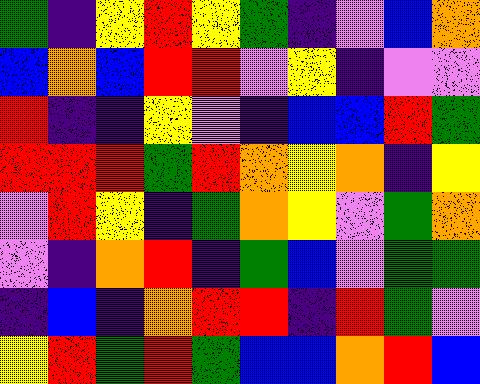[["green", "indigo", "yellow", "red", "yellow", "green", "indigo", "violet", "blue", "orange"], ["blue", "orange", "blue", "red", "red", "violet", "yellow", "indigo", "violet", "violet"], ["red", "indigo", "indigo", "yellow", "violet", "indigo", "blue", "blue", "red", "green"], ["red", "red", "red", "green", "red", "orange", "yellow", "orange", "indigo", "yellow"], ["violet", "red", "yellow", "indigo", "green", "orange", "yellow", "violet", "green", "orange"], ["violet", "indigo", "orange", "red", "indigo", "green", "blue", "violet", "green", "green"], ["indigo", "blue", "indigo", "orange", "red", "red", "indigo", "red", "green", "violet"], ["yellow", "red", "green", "red", "green", "blue", "blue", "orange", "red", "blue"]]